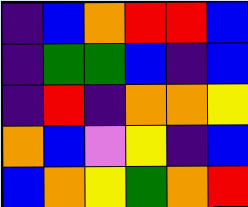[["indigo", "blue", "orange", "red", "red", "blue"], ["indigo", "green", "green", "blue", "indigo", "blue"], ["indigo", "red", "indigo", "orange", "orange", "yellow"], ["orange", "blue", "violet", "yellow", "indigo", "blue"], ["blue", "orange", "yellow", "green", "orange", "red"]]